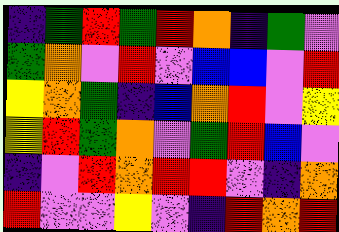[["indigo", "green", "red", "green", "red", "orange", "indigo", "green", "violet"], ["green", "orange", "violet", "red", "violet", "blue", "blue", "violet", "red"], ["yellow", "orange", "green", "indigo", "blue", "orange", "red", "violet", "yellow"], ["yellow", "red", "green", "orange", "violet", "green", "red", "blue", "violet"], ["indigo", "violet", "red", "orange", "red", "red", "violet", "indigo", "orange"], ["red", "violet", "violet", "yellow", "violet", "indigo", "red", "orange", "red"]]